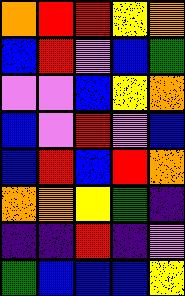[["orange", "red", "red", "yellow", "orange"], ["blue", "red", "violet", "blue", "green"], ["violet", "violet", "blue", "yellow", "orange"], ["blue", "violet", "red", "violet", "blue"], ["blue", "red", "blue", "red", "orange"], ["orange", "orange", "yellow", "green", "indigo"], ["indigo", "indigo", "red", "indigo", "violet"], ["green", "blue", "blue", "blue", "yellow"]]